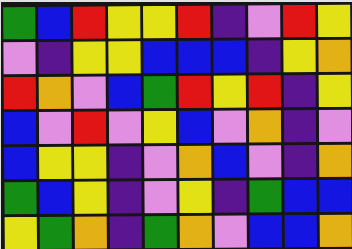[["green", "blue", "red", "yellow", "yellow", "red", "indigo", "violet", "red", "yellow"], ["violet", "indigo", "yellow", "yellow", "blue", "blue", "blue", "indigo", "yellow", "orange"], ["red", "orange", "violet", "blue", "green", "red", "yellow", "red", "indigo", "yellow"], ["blue", "violet", "red", "violet", "yellow", "blue", "violet", "orange", "indigo", "violet"], ["blue", "yellow", "yellow", "indigo", "violet", "orange", "blue", "violet", "indigo", "orange"], ["green", "blue", "yellow", "indigo", "violet", "yellow", "indigo", "green", "blue", "blue"], ["yellow", "green", "orange", "indigo", "green", "orange", "violet", "blue", "blue", "orange"]]